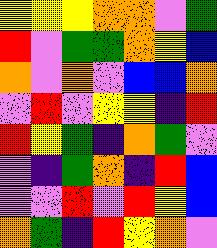[["yellow", "yellow", "yellow", "orange", "orange", "violet", "green"], ["red", "violet", "green", "green", "orange", "yellow", "blue"], ["orange", "violet", "orange", "violet", "blue", "blue", "orange"], ["violet", "red", "violet", "yellow", "yellow", "indigo", "red"], ["red", "yellow", "green", "indigo", "orange", "green", "violet"], ["violet", "indigo", "green", "orange", "indigo", "red", "blue"], ["violet", "violet", "red", "violet", "red", "yellow", "blue"], ["orange", "green", "indigo", "red", "yellow", "orange", "violet"]]